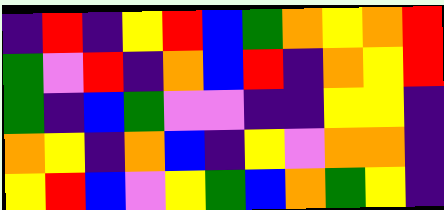[["indigo", "red", "indigo", "yellow", "red", "blue", "green", "orange", "yellow", "orange", "red"], ["green", "violet", "red", "indigo", "orange", "blue", "red", "indigo", "orange", "yellow", "red"], ["green", "indigo", "blue", "green", "violet", "violet", "indigo", "indigo", "yellow", "yellow", "indigo"], ["orange", "yellow", "indigo", "orange", "blue", "indigo", "yellow", "violet", "orange", "orange", "indigo"], ["yellow", "red", "blue", "violet", "yellow", "green", "blue", "orange", "green", "yellow", "indigo"]]